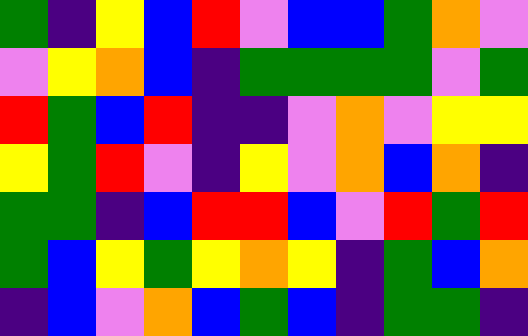[["green", "indigo", "yellow", "blue", "red", "violet", "blue", "blue", "green", "orange", "violet"], ["violet", "yellow", "orange", "blue", "indigo", "green", "green", "green", "green", "violet", "green"], ["red", "green", "blue", "red", "indigo", "indigo", "violet", "orange", "violet", "yellow", "yellow"], ["yellow", "green", "red", "violet", "indigo", "yellow", "violet", "orange", "blue", "orange", "indigo"], ["green", "green", "indigo", "blue", "red", "red", "blue", "violet", "red", "green", "red"], ["green", "blue", "yellow", "green", "yellow", "orange", "yellow", "indigo", "green", "blue", "orange"], ["indigo", "blue", "violet", "orange", "blue", "green", "blue", "indigo", "green", "green", "indigo"]]